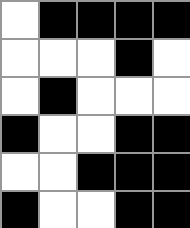[["white", "black", "black", "black", "black"], ["white", "white", "white", "black", "white"], ["white", "black", "white", "white", "white"], ["black", "white", "white", "black", "black"], ["white", "white", "black", "black", "black"], ["black", "white", "white", "black", "black"]]